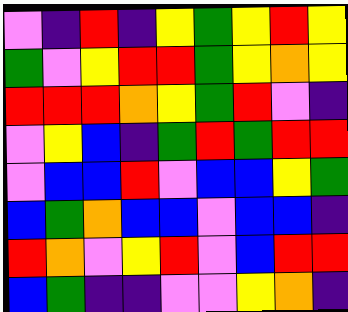[["violet", "indigo", "red", "indigo", "yellow", "green", "yellow", "red", "yellow"], ["green", "violet", "yellow", "red", "red", "green", "yellow", "orange", "yellow"], ["red", "red", "red", "orange", "yellow", "green", "red", "violet", "indigo"], ["violet", "yellow", "blue", "indigo", "green", "red", "green", "red", "red"], ["violet", "blue", "blue", "red", "violet", "blue", "blue", "yellow", "green"], ["blue", "green", "orange", "blue", "blue", "violet", "blue", "blue", "indigo"], ["red", "orange", "violet", "yellow", "red", "violet", "blue", "red", "red"], ["blue", "green", "indigo", "indigo", "violet", "violet", "yellow", "orange", "indigo"]]